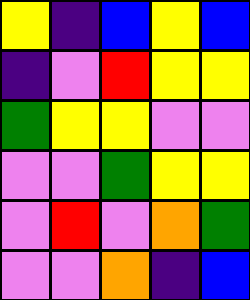[["yellow", "indigo", "blue", "yellow", "blue"], ["indigo", "violet", "red", "yellow", "yellow"], ["green", "yellow", "yellow", "violet", "violet"], ["violet", "violet", "green", "yellow", "yellow"], ["violet", "red", "violet", "orange", "green"], ["violet", "violet", "orange", "indigo", "blue"]]